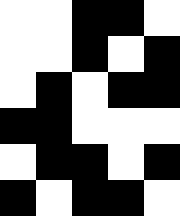[["white", "white", "black", "black", "white"], ["white", "white", "black", "white", "black"], ["white", "black", "white", "black", "black"], ["black", "black", "white", "white", "white"], ["white", "black", "black", "white", "black"], ["black", "white", "black", "black", "white"]]